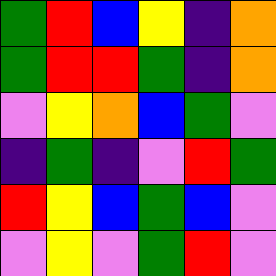[["green", "red", "blue", "yellow", "indigo", "orange"], ["green", "red", "red", "green", "indigo", "orange"], ["violet", "yellow", "orange", "blue", "green", "violet"], ["indigo", "green", "indigo", "violet", "red", "green"], ["red", "yellow", "blue", "green", "blue", "violet"], ["violet", "yellow", "violet", "green", "red", "violet"]]